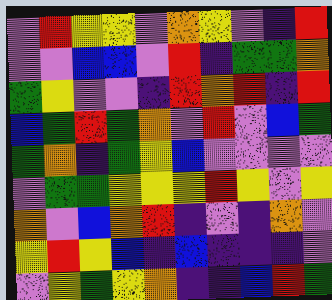[["violet", "red", "yellow", "yellow", "violet", "orange", "yellow", "violet", "indigo", "red"], ["violet", "violet", "blue", "blue", "violet", "red", "indigo", "green", "green", "orange"], ["green", "yellow", "violet", "violet", "indigo", "red", "orange", "red", "indigo", "red"], ["blue", "green", "red", "green", "orange", "violet", "red", "violet", "blue", "green"], ["green", "orange", "indigo", "green", "yellow", "blue", "violet", "violet", "violet", "violet"], ["violet", "green", "green", "yellow", "yellow", "yellow", "red", "yellow", "violet", "yellow"], ["orange", "violet", "blue", "orange", "red", "indigo", "violet", "indigo", "orange", "violet"], ["yellow", "red", "yellow", "blue", "indigo", "blue", "indigo", "indigo", "indigo", "violet"], ["violet", "yellow", "green", "yellow", "orange", "indigo", "indigo", "blue", "red", "green"]]